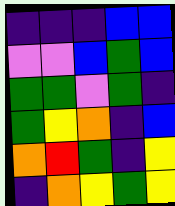[["indigo", "indigo", "indigo", "blue", "blue"], ["violet", "violet", "blue", "green", "blue"], ["green", "green", "violet", "green", "indigo"], ["green", "yellow", "orange", "indigo", "blue"], ["orange", "red", "green", "indigo", "yellow"], ["indigo", "orange", "yellow", "green", "yellow"]]